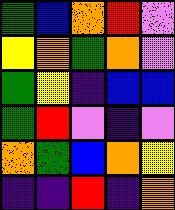[["green", "blue", "orange", "red", "violet"], ["yellow", "orange", "green", "orange", "violet"], ["green", "yellow", "indigo", "blue", "blue"], ["green", "red", "violet", "indigo", "violet"], ["orange", "green", "blue", "orange", "yellow"], ["indigo", "indigo", "red", "indigo", "orange"]]